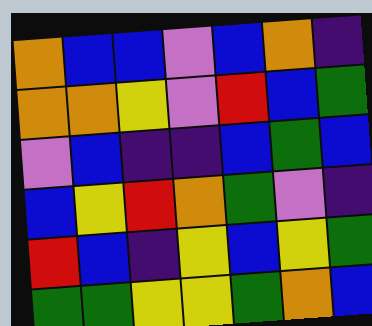[["orange", "blue", "blue", "violet", "blue", "orange", "indigo"], ["orange", "orange", "yellow", "violet", "red", "blue", "green"], ["violet", "blue", "indigo", "indigo", "blue", "green", "blue"], ["blue", "yellow", "red", "orange", "green", "violet", "indigo"], ["red", "blue", "indigo", "yellow", "blue", "yellow", "green"], ["green", "green", "yellow", "yellow", "green", "orange", "blue"]]